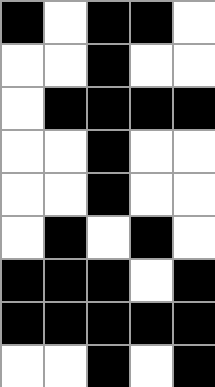[["black", "white", "black", "black", "white"], ["white", "white", "black", "white", "white"], ["white", "black", "black", "black", "black"], ["white", "white", "black", "white", "white"], ["white", "white", "black", "white", "white"], ["white", "black", "white", "black", "white"], ["black", "black", "black", "white", "black"], ["black", "black", "black", "black", "black"], ["white", "white", "black", "white", "black"]]